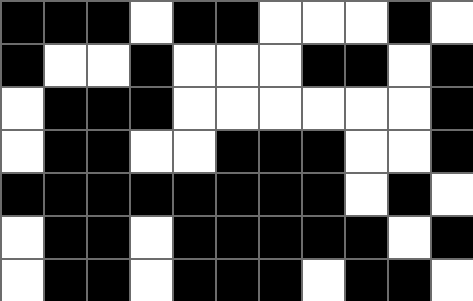[["black", "black", "black", "white", "black", "black", "white", "white", "white", "black", "white"], ["black", "white", "white", "black", "white", "white", "white", "black", "black", "white", "black"], ["white", "black", "black", "black", "white", "white", "white", "white", "white", "white", "black"], ["white", "black", "black", "white", "white", "black", "black", "black", "white", "white", "black"], ["black", "black", "black", "black", "black", "black", "black", "black", "white", "black", "white"], ["white", "black", "black", "white", "black", "black", "black", "black", "black", "white", "black"], ["white", "black", "black", "white", "black", "black", "black", "white", "black", "black", "white"]]